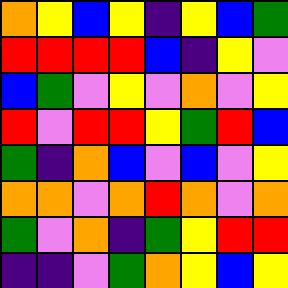[["orange", "yellow", "blue", "yellow", "indigo", "yellow", "blue", "green"], ["red", "red", "red", "red", "blue", "indigo", "yellow", "violet"], ["blue", "green", "violet", "yellow", "violet", "orange", "violet", "yellow"], ["red", "violet", "red", "red", "yellow", "green", "red", "blue"], ["green", "indigo", "orange", "blue", "violet", "blue", "violet", "yellow"], ["orange", "orange", "violet", "orange", "red", "orange", "violet", "orange"], ["green", "violet", "orange", "indigo", "green", "yellow", "red", "red"], ["indigo", "indigo", "violet", "green", "orange", "yellow", "blue", "yellow"]]